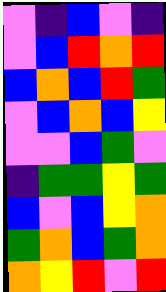[["violet", "indigo", "blue", "violet", "indigo"], ["violet", "blue", "red", "orange", "red"], ["blue", "orange", "blue", "red", "green"], ["violet", "blue", "orange", "blue", "yellow"], ["violet", "violet", "blue", "green", "violet"], ["indigo", "green", "green", "yellow", "green"], ["blue", "violet", "blue", "yellow", "orange"], ["green", "orange", "blue", "green", "orange"], ["orange", "yellow", "red", "violet", "red"]]